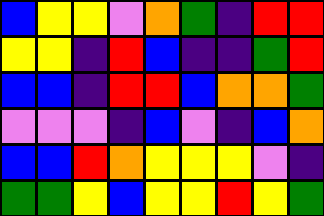[["blue", "yellow", "yellow", "violet", "orange", "green", "indigo", "red", "red"], ["yellow", "yellow", "indigo", "red", "blue", "indigo", "indigo", "green", "red"], ["blue", "blue", "indigo", "red", "red", "blue", "orange", "orange", "green"], ["violet", "violet", "violet", "indigo", "blue", "violet", "indigo", "blue", "orange"], ["blue", "blue", "red", "orange", "yellow", "yellow", "yellow", "violet", "indigo"], ["green", "green", "yellow", "blue", "yellow", "yellow", "red", "yellow", "green"]]